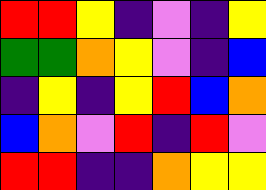[["red", "red", "yellow", "indigo", "violet", "indigo", "yellow"], ["green", "green", "orange", "yellow", "violet", "indigo", "blue"], ["indigo", "yellow", "indigo", "yellow", "red", "blue", "orange"], ["blue", "orange", "violet", "red", "indigo", "red", "violet"], ["red", "red", "indigo", "indigo", "orange", "yellow", "yellow"]]